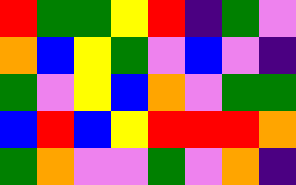[["red", "green", "green", "yellow", "red", "indigo", "green", "violet"], ["orange", "blue", "yellow", "green", "violet", "blue", "violet", "indigo"], ["green", "violet", "yellow", "blue", "orange", "violet", "green", "green"], ["blue", "red", "blue", "yellow", "red", "red", "red", "orange"], ["green", "orange", "violet", "violet", "green", "violet", "orange", "indigo"]]